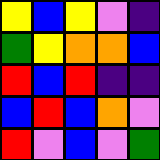[["yellow", "blue", "yellow", "violet", "indigo"], ["green", "yellow", "orange", "orange", "blue"], ["red", "blue", "red", "indigo", "indigo"], ["blue", "red", "blue", "orange", "violet"], ["red", "violet", "blue", "violet", "green"]]